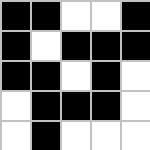[["black", "black", "white", "white", "black"], ["black", "white", "black", "black", "black"], ["black", "black", "white", "black", "white"], ["white", "black", "black", "black", "white"], ["white", "black", "white", "white", "white"]]